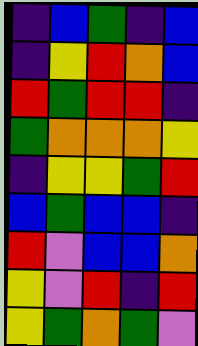[["indigo", "blue", "green", "indigo", "blue"], ["indigo", "yellow", "red", "orange", "blue"], ["red", "green", "red", "red", "indigo"], ["green", "orange", "orange", "orange", "yellow"], ["indigo", "yellow", "yellow", "green", "red"], ["blue", "green", "blue", "blue", "indigo"], ["red", "violet", "blue", "blue", "orange"], ["yellow", "violet", "red", "indigo", "red"], ["yellow", "green", "orange", "green", "violet"]]